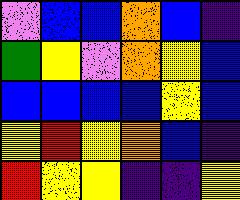[["violet", "blue", "blue", "orange", "blue", "indigo"], ["green", "yellow", "violet", "orange", "yellow", "blue"], ["blue", "blue", "blue", "blue", "yellow", "blue"], ["yellow", "red", "yellow", "orange", "blue", "indigo"], ["red", "yellow", "yellow", "indigo", "indigo", "yellow"]]